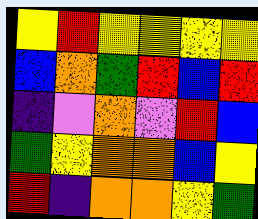[["yellow", "red", "yellow", "yellow", "yellow", "yellow"], ["blue", "orange", "green", "red", "blue", "red"], ["indigo", "violet", "orange", "violet", "red", "blue"], ["green", "yellow", "orange", "orange", "blue", "yellow"], ["red", "indigo", "orange", "orange", "yellow", "green"]]